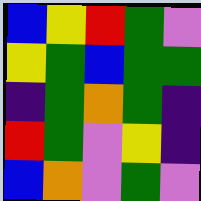[["blue", "yellow", "red", "green", "violet"], ["yellow", "green", "blue", "green", "green"], ["indigo", "green", "orange", "green", "indigo"], ["red", "green", "violet", "yellow", "indigo"], ["blue", "orange", "violet", "green", "violet"]]